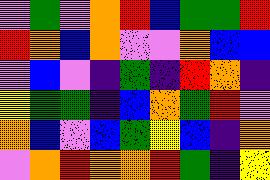[["violet", "green", "violet", "orange", "red", "blue", "green", "green", "red"], ["red", "orange", "blue", "orange", "violet", "violet", "orange", "blue", "blue"], ["violet", "blue", "violet", "indigo", "green", "indigo", "red", "orange", "indigo"], ["yellow", "green", "green", "indigo", "blue", "orange", "green", "red", "violet"], ["orange", "blue", "violet", "blue", "green", "yellow", "blue", "indigo", "orange"], ["violet", "orange", "red", "orange", "orange", "red", "green", "indigo", "yellow"]]